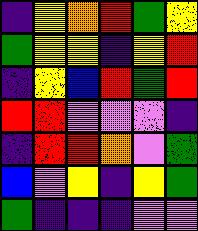[["indigo", "yellow", "orange", "red", "green", "yellow"], ["green", "yellow", "yellow", "indigo", "yellow", "red"], ["indigo", "yellow", "blue", "red", "green", "red"], ["red", "red", "violet", "violet", "violet", "indigo"], ["indigo", "red", "red", "orange", "violet", "green"], ["blue", "violet", "yellow", "indigo", "yellow", "green"], ["green", "indigo", "indigo", "indigo", "violet", "violet"]]